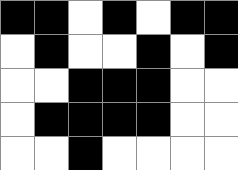[["black", "black", "white", "black", "white", "black", "black"], ["white", "black", "white", "white", "black", "white", "black"], ["white", "white", "black", "black", "black", "white", "white"], ["white", "black", "black", "black", "black", "white", "white"], ["white", "white", "black", "white", "white", "white", "white"]]